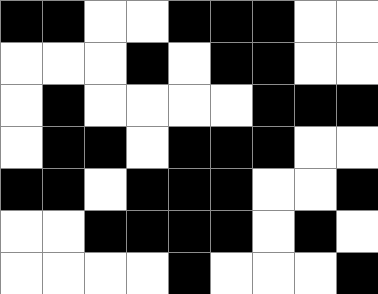[["black", "black", "white", "white", "black", "black", "black", "white", "white"], ["white", "white", "white", "black", "white", "black", "black", "white", "white"], ["white", "black", "white", "white", "white", "white", "black", "black", "black"], ["white", "black", "black", "white", "black", "black", "black", "white", "white"], ["black", "black", "white", "black", "black", "black", "white", "white", "black"], ["white", "white", "black", "black", "black", "black", "white", "black", "white"], ["white", "white", "white", "white", "black", "white", "white", "white", "black"]]